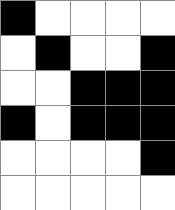[["black", "white", "white", "white", "white"], ["white", "black", "white", "white", "black"], ["white", "white", "black", "black", "black"], ["black", "white", "black", "black", "black"], ["white", "white", "white", "white", "black"], ["white", "white", "white", "white", "white"]]